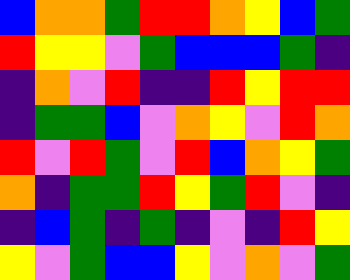[["blue", "orange", "orange", "green", "red", "red", "orange", "yellow", "blue", "green"], ["red", "yellow", "yellow", "violet", "green", "blue", "blue", "blue", "green", "indigo"], ["indigo", "orange", "violet", "red", "indigo", "indigo", "red", "yellow", "red", "red"], ["indigo", "green", "green", "blue", "violet", "orange", "yellow", "violet", "red", "orange"], ["red", "violet", "red", "green", "violet", "red", "blue", "orange", "yellow", "green"], ["orange", "indigo", "green", "green", "red", "yellow", "green", "red", "violet", "indigo"], ["indigo", "blue", "green", "indigo", "green", "indigo", "violet", "indigo", "red", "yellow"], ["yellow", "violet", "green", "blue", "blue", "yellow", "violet", "orange", "violet", "green"]]